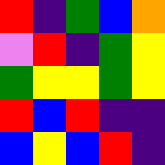[["red", "indigo", "green", "blue", "orange"], ["violet", "red", "indigo", "green", "yellow"], ["green", "yellow", "yellow", "green", "yellow"], ["red", "blue", "red", "indigo", "indigo"], ["blue", "yellow", "blue", "red", "indigo"]]